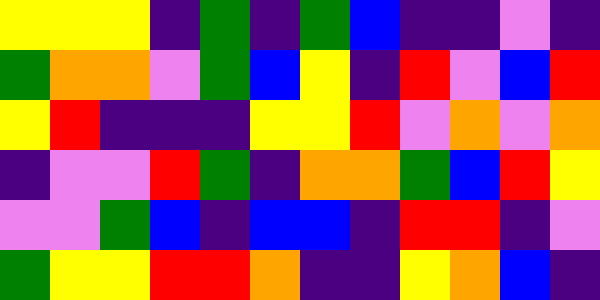[["yellow", "yellow", "yellow", "indigo", "green", "indigo", "green", "blue", "indigo", "indigo", "violet", "indigo"], ["green", "orange", "orange", "violet", "green", "blue", "yellow", "indigo", "red", "violet", "blue", "red"], ["yellow", "red", "indigo", "indigo", "indigo", "yellow", "yellow", "red", "violet", "orange", "violet", "orange"], ["indigo", "violet", "violet", "red", "green", "indigo", "orange", "orange", "green", "blue", "red", "yellow"], ["violet", "violet", "green", "blue", "indigo", "blue", "blue", "indigo", "red", "red", "indigo", "violet"], ["green", "yellow", "yellow", "red", "red", "orange", "indigo", "indigo", "yellow", "orange", "blue", "indigo"]]